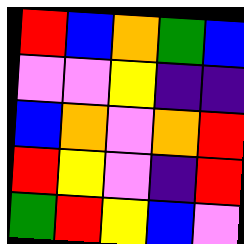[["red", "blue", "orange", "green", "blue"], ["violet", "violet", "yellow", "indigo", "indigo"], ["blue", "orange", "violet", "orange", "red"], ["red", "yellow", "violet", "indigo", "red"], ["green", "red", "yellow", "blue", "violet"]]